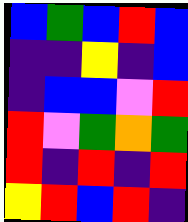[["blue", "green", "blue", "red", "blue"], ["indigo", "indigo", "yellow", "indigo", "blue"], ["indigo", "blue", "blue", "violet", "red"], ["red", "violet", "green", "orange", "green"], ["red", "indigo", "red", "indigo", "red"], ["yellow", "red", "blue", "red", "indigo"]]